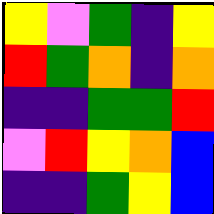[["yellow", "violet", "green", "indigo", "yellow"], ["red", "green", "orange", "indigo", "orange"], ["indigo", "indigo", "green", "green", "red"], ["violet", "red", "yellow", "orange", "blue"], ["indigo", "indigo", "green", "yellow", "blue"]]